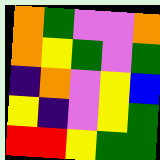[["orange", "green", "violet", "violet", "orange"], ["orange", "yellow", "green", "violet", "green"], ["indigo", "orange", "violet", "yellow", "blue"], ["yellow", "indigo", "violet", "yellow", "green"], ["red", "red", "yellow", "green", "green"]]